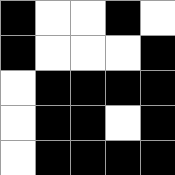[["black", "white", "white", "black", "white"], ["black", "white", "white", "white", "black"], ["white", "black", "black", "black", "black"], ["white", "black", "black", "white", "black"], ["white", "black", "black", "black", "black"]]